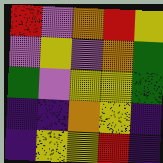[["red", "violet", "orange", "red", "yellow"], ["violet", "yellow", "violet", "orange", "green"], ["green", "violet", "yellow", "yellow", "green"], ["indigo", "indigo", "orange", "yellow", "indigo"], ["indigo", "yellow", "yellow", "red", "indigo"]]